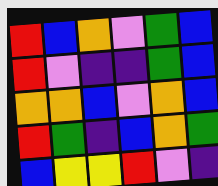[["red", "blue", "orange", "violet", "green", "blue"], ["red", "violet", "indigo", "indigo", "green", "blue"], ["orange", "orange", "blue", "violet", "orange", "blue"], ["red", "green", "indigo", "blue", "orange", "green"], ["blue", "yellow", "yellow", "red", "violet", "indigo"]]